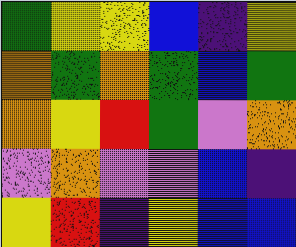[["green", "yellow", "yellow", "blue", "indigo", "yellow"], ["orange", "green", "orange", "green", "blue", "green"], ["orange", "yellow", "red", "green", "violet", "orange"], ["violet", "orange", "violet", "violet", "blue", "indigo"], ["yellow", "red", "indigo", "yellow", "blue", "blue"]]